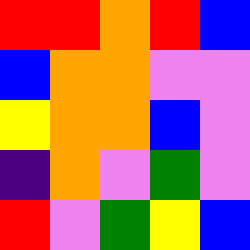[["red", "red", "orange", "red", "blue"], ["blue", "orange", "orange", "violet", "violet"], ["yellow", "orange", "orange", "blue", "violet"], ["indigo", "orange", "violet", "green", "violet"], ["red", "violet", "green", "yellow", "blue"]]